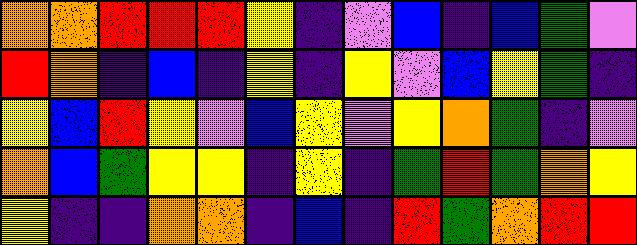[["orange", "orange", "red", "red", "red", "yellow", "indigo", "violet", "blue", "indigo", "blue", "green", "violet"], ["red", "orange", "indigo", "blue", "indigo", "yellow", "indigo", "yellow", "violet", "blue", "yellow", "green", "indigo"], ["yellow", "blue", "red", "yellow", "violet", "blue", "yellow", "violet", "yellow", "orange", "green", "indigo", "violet"], ["orange", "blue", "green", "yellow", "yellow", "indigo", "yellow", "indigo", "green", "red", "green", "orange", "yellow"], ["yellow", "indigo", "indigo", "orange", "orange", "indigo", "blue", "indigo", "red", "green", "orange", "red", "red"]]